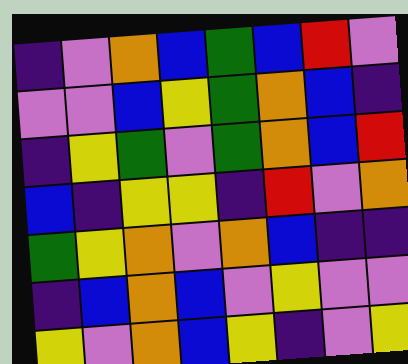[["indigo", "violet", "orange", "blue", "green", "blue", "red", "violet"], ["violet", "violet", "blue", "yellow", "green", "orange", "blue", "indigo"], ["indigo", "yellow", "green", "violet", "green", "orange", "blue", "red"], ["blue", "indigo", "yellow", "yellow", "indigo", "red", "violet", "orange"], ["green", "yellow", "orange", "violet", "orange", "blue", "indigo", "indigo"], ["indigo", "blue", "orange", "blue", "violet", "yellow", "violet", "violet"], ["yellow", "violet", "orange", "blue", "yellow", "indigo", "violet", "yellow"]]